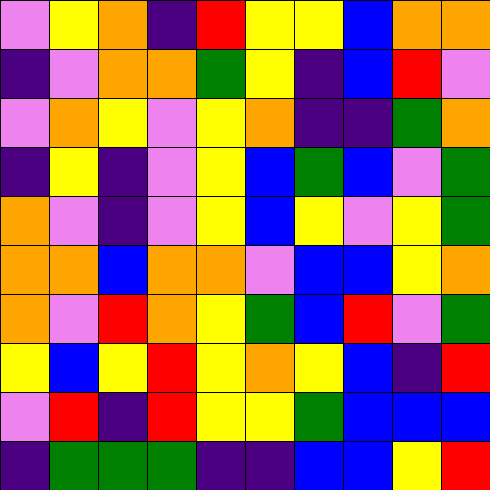[["violet", "yellow", "orange", "indigo", "red", "yellow", "yellow", "blue", "orange", "orange"], ["indigo", "violet", "orange", "orange", "green", "yellow", "indigo", "blue", "red", "violet"], ["violet", "orange", "yellow", "violet", "yellow", "orange", "indigo", "indigo", "green", "orange"], ["indigo", "yellow", "indigo", "violet", "yellow", "blue", "green", "blue", "violet", "green"], ["orange", "violet", "indigo", "violet", "yellow", "blue", "yellow", "violet", "yellow", "green"], ["orange", "orange", "blue", "orange", "orange", "violet", "blue", "blue", "yellow", "orange"], ["orange", "violet", "red", "orange", "yellow", "green", "blue", "red", "violet", "green"], ["yellow", "blue", "yellow", "red", "yellow", "orange", "yellow", "blue", "indigo", "red"], ["violet", "red", "indigo", "red", "yellow", "yellow", "green", "blue", "blue", "blue"], ["indigo", "green", "green", "green", "indigo", "indigo", "blue", "blue", "yellow", "red"]]